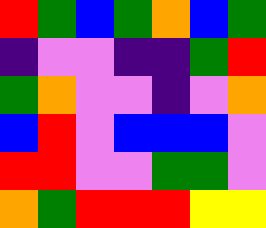[["red", "green", "blue", "green", "orange", "blue", "green"], ["indigo", "violet", "violet", "indigo", "indigo", "green", "red"], ["green", "orange", "violet", "violet", "indigo", "violet", "orange"], ["blue", "red", "violet", "blue", "blue", "blue", "violet"], ["red", "red", "violet", "violet", "green", "green", "violet"], ["orange", "green", "red", "red", "red", "yellow", "yellow"]]